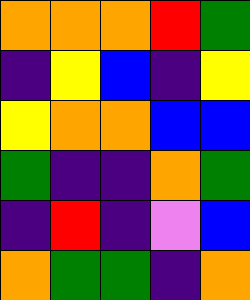[["orange", "orange", "orange", "red", "green"], ["indigo", "yellow", "blue", "indigo", "yellow"], ["yellow", "orange", "orange", "blue", "blue"], ["green", "indigo", "indigo", "orange", "green"], ["indigo", "red", "indigo", "violet", "blue"], ["orange", "green", "green", "indigo", "orange"]]